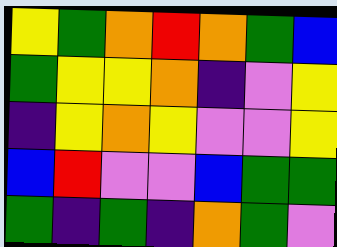[["yellow", "green", "orange", "red", "orange", "green", "blue"], ["green", "yellow", "yellow", "orange", "indigo", "violet", "yellow"], ["indigo", "yellow", "orange", "yellow", "violet", "violet", "yellow"], ["blue", "red", "violet", "violet", "blue", "green", "green"], ["green", "indigo", "green", "indigo", "orange", "green", "violet"]]